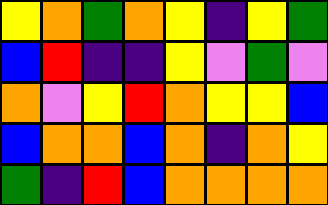[["yellow", "orange", "green", "orange", "yellow", "indigo", "yellow", "green"], ["blue", "red", "indigo", "indigo", "yellow", "violet", "green", "violet"], ["orange", "violet", "yellow", "red", "orange", "yellow", "yellow", "blue"], ["blue", "orange", "orange", "blue", "orange", "indigo", "orange", "yellow"], ["green", "indigo", "red", "blue", "orange", "orange", "orange", "orange"]]